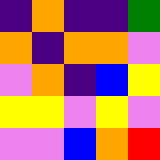[["indigo", "orange", "indigo", "indigo", "green"], ["orange", "indigo", "orange", "orange", "violet"], ["violet", "orange", "indigo", "blue", "yellow"], ["yellow", "yellow", "violet", "yellow", "violet"], ["violet", "violet", "blue", "orange", "red"]]